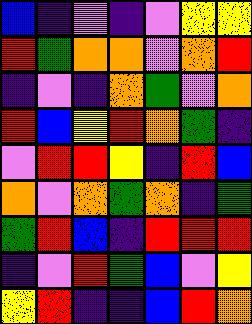[["blue", "indigo", "violet", "indigo", "violet", "yellow", "yellow"], ["red", "green", "orange", "orange", "violet", "orange", "red"], ["indigo", "violet", "indigo", "orange", "green", "violet", "orange"], ["red", "blue", "yellow", "red", "orange", "green", "indigo"], ["violet", "red", "red", "yellow", "indigo", "red", "blue"], ["orange", "violet", "orange", "green", "orange", "indigo", "green"], ["green", "red", "blue", "indigo", "red", "red", "red"], ["indigo", "violet", "red", "green", "blue", "violet", "yellow"], ["yellow", "red", "indigo", "indigo", "blue", "red", "orange"]]